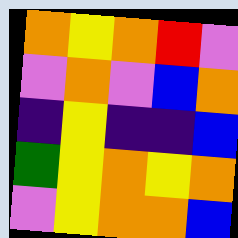[["orange", "yellow", "orange", "red", "violet"], ["violet", "orange", "violet", "blue", "orange"], ["indigo", "yellow", "indigo", "indigo", "blue"], ["green", "yellow", "orange", "yellow", "orange"], ["violet", "yellow", "orange", "orange", "blue"]]